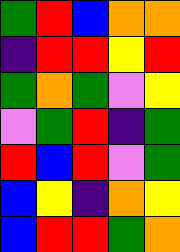[["green", "red", "blue", "orange", "orange"], ["indigo", "red", "red", "yellow", "red"], ["green", "orange", "green", "violet", "yellow"], ["violet", "green", "red", "indigo", "green"], ["red", "blue", "red", "violet", "green"], ["blue", "yellow", "indigo", "orange", "yellow"], ["blue", "red", "red", "green", "orange"]]